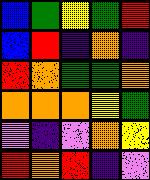[["blue", "green", "yellow", "green", "red"], ["blue", "red", "indigo", "orange", "indigo"], ["red", "orange", "green", "green", "orange"], ["orange", "orange", "orange", "yellow", "green"], ["violet", "indigo", "violet", "orange", "yellow"], ["red", "orange", "red", "indigo", "violet"]]